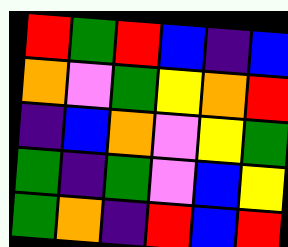[["red", "green", "red", "blue", "indigo", "blue"], ["orange", "violet", "green", "yellow", "orange", "red"], ["indigo", "blue", "orange", "violet", "yellow", "green"], ["green", "indigo", "green", "violet", "blue", "yellow"], ["green", "orange", "indigo", "red", "blue", "red"]]